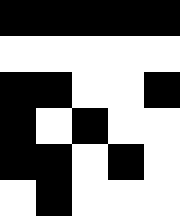[["black", "black", "black", "black", "black"], ["white", "white", "white", "white", "white"], ["black", "black", "white", "white", "black"], ["black", "white", "black", "white", "white"], ["black", "black", "white", "black", "white"], ["white", "black", "white", "white", "white"]]